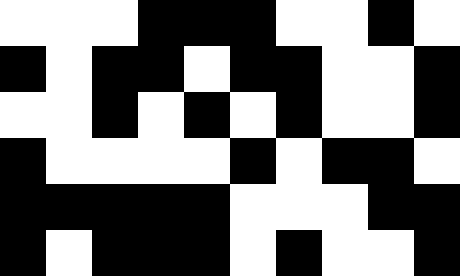[["white", "white", "white", "black", "black", "black", "white", "white", "black", "white"], ["black", "white", "black", "black", "white", "black", "black", "white", "white", "black"], ["white", "white", "black", "white", "black", "white", "black", "white", "white", "black"], ["black", "white", "white", "white", "white", "black", "white", "black", "black", "white"], ["black", "black", "black", "black", "black", "white", "white", "white", "black", "black"], ["black", "white", "black", "black", "black", "white", "black", "white", "white", "black"]]